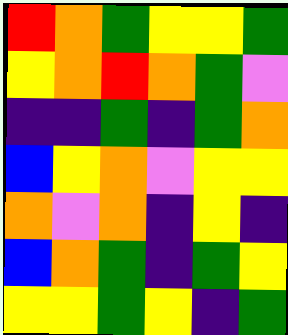[["red", "orange", "green", "yellow", "yellow", "green"], ["yellow", "orange", "red", "orange", "green", "violet"], ["indigo", "indigo", "green", "indigo", "green", "orange"], ["blue", "yellow", "orange", "violet", "yellow", "yellow"], ["orange", "violet", "orange", "indigo", "yellow", "indigo"], ["blue", "orange", "green", "indigo", "green", "yellow"], ["yellow", "yellow", "green", "yellow", "indigo", "green"]]